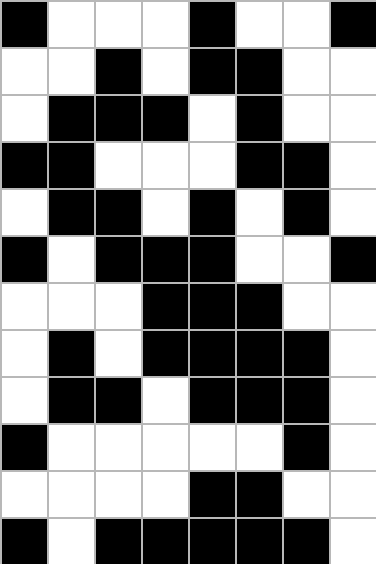[["black", "white", "white", "white", "black", "white", "white", "black"], ["white", "white", "black", "white", "black", "black", "white", "white"], ["white", "black", "black", "black", "white", "black", "white", "white"], ["black", "black", "white", "white", "white", "black", "black", "white"], ["white", "black", "black", "white", "black", "white", "black", "white"], ["black", "white", "black", "black", "black", "white", "white", "black"], ["white", "white", "white", "black", "black", "black", "white", "white"], ["white", "black", "white", "black", "black", "black", "black", "white"], ["white", "black", "black", "white", "black", "black", "black", "white"], ["black", "white", "white", "white", "white", "white", "black", "white"], ["white", "white", "white", "white", "black", "black", "white", "white"], ["black", "white", "black", "black", "black", "black", "black", "white"]]